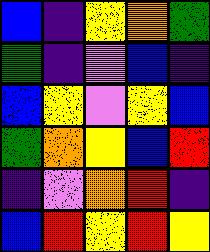[["blue", "indigo", "yellow", "orange", "green"], ["green", "indigo", "violet", "blue", "indigo"], ["blue", "yellow", "violet", "yellow", "blue"], ["green", "orange", "yellow", "blue", "red"], ["indigo", "violet", "orange", "red", "indigo"], ["blue", "red", "yellow", "red", "yellow"]]